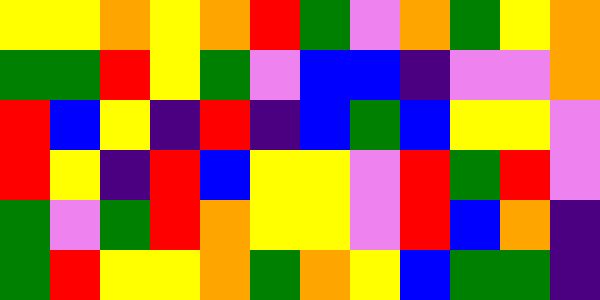[["yellow", "yellow", "orange", "yellow", "orange", "red", "green", "violet", "orange", "green", "yellow", "orange"], ["green", "green", "red", "yellow", "green", "violet", "blue", "blue", "indigo", "violet", "violet", "orange"], ["red", "blue", "yellow", "indigo", "red", "indigo", "blue", "green", "blue", "yellow", "yellow", "violet"], ["red", "yellow", "indigo", "red", "blue", "yellow", "yellow", "violet", "red", "green", "red", "violet"], ["green", "violet", "green", "red", "orange", "yellow", "yellow", "violet", "red", "blue", "orange", "indigo"], ["green", "red", "yellow", "yellow", "orange", "green", "orange", "yellow", "blue", "green", "green", "indigo"]]